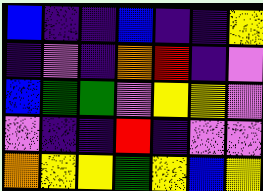[["blue", "indigo", "indigo", "blue", "indigo", "indigo", "yellow"], ["indigo", "violet", "indigo", "orange", "red", "indigo", "violet"], ["blue", "green", "green", "violet", "yellow", "yellow", "violet"], ["violet", "indigo", "indigo", "red", "indigo", "violet", "violet"], ["orange", "yellow", "yellow", "green", "yellow", "blue", "yellow"]]